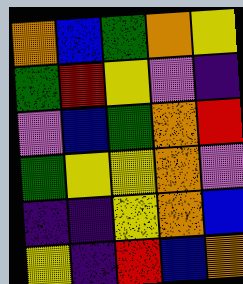[["orange", "blue", "green", "orange", "yellow"], ["green", "red", "yellow", "violet", "indigo"], ["violet", "blue", "green", "orange", "red"], ["green", "yellow", "yellow", "orange", "violet"], ["indigo", "indigo", "yellow", "orange", "blue"], ["yellow", "indigo", "red", "blue", "orange"]]